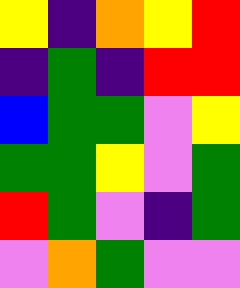[["yellow", "indigo", "orange", "yellow", "red"], ["indigo", "green", "indigo", "red", "red"], ["blue", "green", "green", "violet", "yellow"], ["green", "green", "yellow", "violet", "green"], ["red", "green", "violet", "indigo", "green"], ["violet", "orange", "green", "violet", "violet"]]